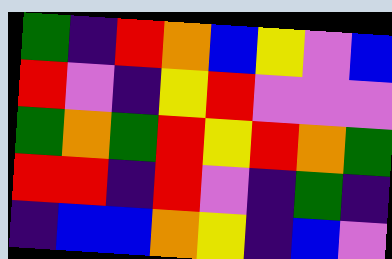[["green", "indigo", "red", "orange", "blue", "yellow", "violet", "blue"], ["red", "violet", "indigo", "yellow", "red", "violet", "violet", "violet"], ["green", "orange", "green", "red", "yellow", "red", "orange", "green"], ["red", "red", "indigo", "red", "violet", "indigo", "green", "indigo"], ["indigo", "blue", "blue", "orange", "yellow", "indigo", "blue", "violet"]]